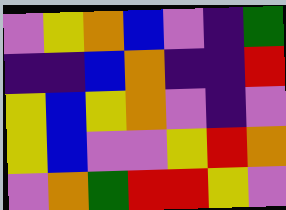[["violet", "yellow", "orange", "blue", "violet", "indigo", "green"], ["indigo", "indigo", "blue", "orange", "indigo", "indigo", "red"], ["yellow", "blue", "yellow", "orange", "violet", "indigo", "violet"], ["yellow", "blue", "violet", "violet", "yellow", "red", "orange"], ["violet", "orange", "green", "red", "red", "yellow", "violet"]]